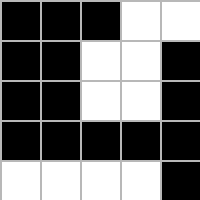[["black", "black", "black", "white", "white"], ["black", "black", "white", "white", "black"], ["black", "black", "white", "white", "black"], ["black", "black", "black", "black", "black"], ["white", "white", "white", "white", "black"]]